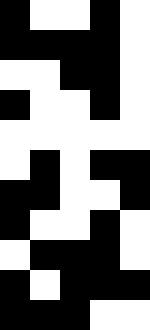[["black", "white", "white", "black", "white"], ["black", "black", "black", "black", "white"], ["white", "white", "black", "black", "white"], ["black", "white", "white", "black", "white"], ["white", "white", "white", "white", "white"], ["white", "black", "white", "black", "black"], ["black", "black", "white", "white", "black"], ["black", "white", "white", "black", "white"], ["white", "black", "black", "black", "white"], ["black", "white", "black", "black", "black"], ["black", "black", "black", "white", "white"]]